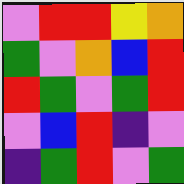[["violet", "red", "red", "yellow", "orange"], ["green", "violet", "orange", "blue", "red"], ["red", "green", "violet", "green", "red"], ["violet", "blue", "red", "indigo", "violet"], ["indigo", "green", "red", "violet", "green"]]